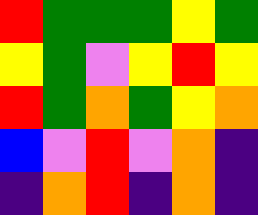[["red", "green", "green", "green", "yellow", "green"], ["yellow", "green", "violet", "yellow", "red", "yellow"], ["red", "green", "orange", "green", "yellow", "orange"], ["blue", "violet", "red", "violet", "orange", "indigo"], ["indigo", "orange", "red", "indigo", "orange", "indigo"]]